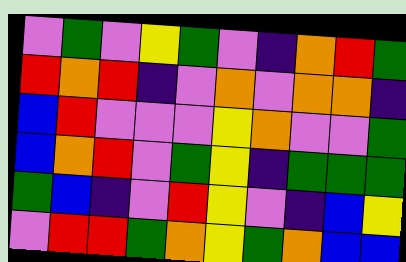[["violet", "green", "violet", "yellow", "green", "violet", "indigo", "orange", "red", "green"], ["red", "orange", "red", "indigo", "violet", "orange", "violet", "orange", "orange", "indigo"], ["blue", "red", "violet", "violet", "violet", "yellow", "orange", "violet", "violet", "green"], ["blue", "orange", "red", "violet", "green", "yellow", "indigo", "green", "green", "green"], ["green", "blue", "indigo", "violet", "red", "yellow", "violet", "indigo", "blue", "yellow"], ["violet", "red", "red", "green", "orange", "yellow", "green", "orange", "blue", "blue"]]